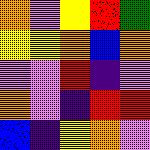[["orange", "violet", "yellow", "red", "green"], ["yellow", "yellow", "orange", "blue", "orange"], ["violet", "violet", "red", "indigo", "violet"], ["orange", "violet", "indigo", "red", "red"], ["blue", "indigo", "yellow", "orange", "violet"]]